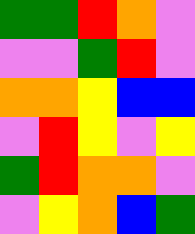[["green", "green", "red", "orange", "violet"], ["violet", "violet", "green", "red", "violet"], ["orange", "orange", "yellow", "blue", "blue"], ["violet", "red", "yellow", "violet", "yellow"], ["green", "red", "orange", "orange", "violet"], ["violet", "yellow", "orange", "blue", "green"]]